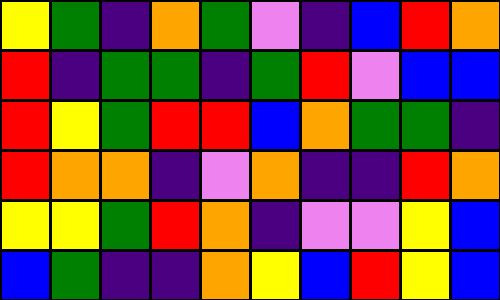[["yellow", "green", "indigo", "orange", "green", "violet", "indigo", "blue", "red", "orange"], ["red", "indigo", "green", "green", "indigo", "green", "red", "violet", "blue", "blue"], ["red", "yellow", "green", "red", "red", "blue", "orange", "green", "green", "indigo"], ["red", "orange", "orange", "indigo", "violet", "orange", "indigo", "indigo", "red", "orange"], ["yellow", "yellow", "green", "red", "orange", "indigo", "violet", "violet", "yellow", "blue"], ["blue", "green", "indigo", "indigo", "orange", "yellow", "blue", "red", "yellow", "blue"]]